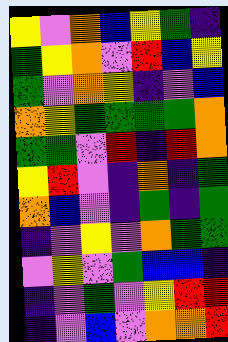[["yellow", "violet", "orange", "blue", "yellow", "green", "indigo"], ["green", "yellow", "orange", "violet", "red", "blue", "yellow"], ["green", "violet", "orange", "yellow", "indigo", "violet", "blue"], ["orange", "yellow", "green", "green", "green", "green", "orange"], ["green", "green", "violet", "red", "indigo", "red", "orange"], ["yellow", "red", "violet", "indigo", "orange", "indigo", "green"], ["orange", "blue", "violet", "indigo", "green", "indigo", "green"], ["indigo", "violet", "yellow", "violet", "orange", "green", "green"], ["violet", "yellow", "violet", "green", "blue", "blue", "indigo"], ["indigo", "violet", "green", "violet", "yellow", "red", "red"], ["indigo", "violet", "blue", "violet", "orange", "orange", "red"]]